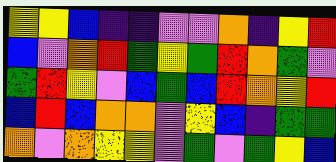[["yellow", "yellow", "blue", "indigo", "indigo", "violet", "violet", "orange", "indigo", "yellow", "red"], ["blue", "violet", "orange", "red", "green", "yellow", "green", "red", "orange", "green", "violet"], ["green", "red", "yellow", "violet", "blue", "green", "blue", "red", "orange", "yellow", "red"], ["blue", "red", "blue", "orange", "orange", "violet", "yellow", "blue", "indigo", "green", "green"], ["orange", "violet", "orange", "yellow", "yellow", "violet", "green", "violet", "green", "yellow", "blue"]]